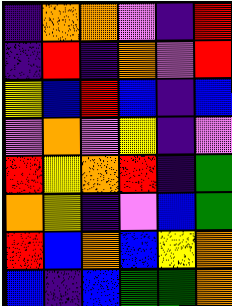[["indigo", "orange", "orange", "violet", "indigo", "red"], ["indigo", "red", "indigo", "orange", "violet", "red"], ["yellow", "blue", "red", "blue", "indigo", "blue"], ["violet", "orange", "violet", "yellow", "indigo", "violet"], ["red", "yellow", "orange", "red", "indigo", "green"], ["orange", "yellow", "indigo", "violet", "blue", "green"], ["red", "blue", "orange", "blue", "yellow", "orange"], ["blue", "indigo", "blue", "green", "green", "orange"]]